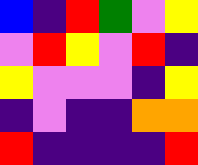[["blue", "indigo", "red", "green", "violet", "yellow"], ["violet", "red", "yellow", "violet", "red", "indigo"], ["yellow", "violet", "violet", "violet", "indigo", "yellow"], ["indigo", "violet", "indigo", "indigo", "orange", "orange"], ["red", "indigo", "indigo", "indigo", "indigo", "red"]]